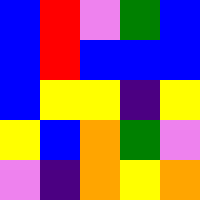[["blue", "red", "violet", "green", "blue"], ["blue", "red", "blue", "blue", "blue"], ["blue", "yellow", "yellow", "indigo", "yellow"], ["yellow", "blue", "orange", "green", "violet"], ["violet", "indigo", "orange", "yellow", "orange"]]